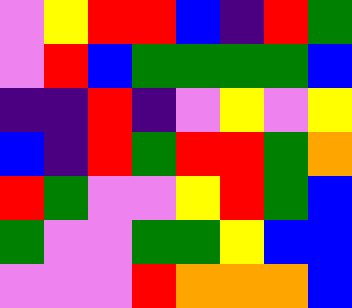[["violet", "yellow", "red", "red", "blue", "indigo", "red", "green"], ["violet", "red", "blue", "green", "green", "green", "green", "blue"], ["indigo", "indigo", "red", "indigo", "violet", "yellow", "violet", "yellow"], ["blue", "indigo", "red", "green", "red", "red", "green", "orange"], ["red", "green", "violet", "violet", "yellow", "red", "green", "blue"], ["green", "violet", "violet", "green", "green", "yellow", "blue", "blue"], ["violet", "violet", "violet", "red", "orange", "orange", "orange", "blue"]]